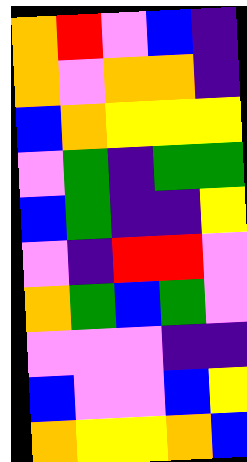[["orange", "red", "violet", "blue", "indigo"], ["orange", "violet", "orange", "orange", "indigo"], ["blue", "orange", "yellow", "yellow", "yellow"], ["violet", "green", "indigo", "green", "green"], ["blue", "green", "indigo", "indigo", "yellow"], ["violet", "indigo", "red", "red", "violet"], ["orange", "green", "blue", "green", "violet"], ["violet", "violet", "violet", "indigo", "indigo"], ["blue", "violet", "violet", "blue", "yellow"], ["orange", "yellow", "yellow", "orange", "blue"]]